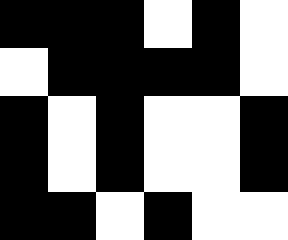[["black", "black", "black", "white", "black", "white"], ["white", "black", "black", "black", "black", "white"], ["black", "white", "black", "white", "white", "black"], ["black", "white", "black", "white", "white", "black"], ["black", "black", "white", "black", "white", "white"]]